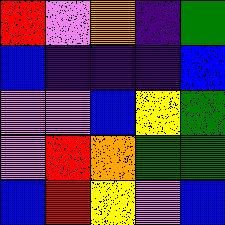[["red", "violet", "orange", "indigo", "green"], ["blue", "indigo", "indigo", "indigo", "blue"], ["violet", "violet", "blue", "yellow", "green"], ["violet", "red", "orange", "green", "green"], ["blue", "red", "yellow", "violet", "blue"]]